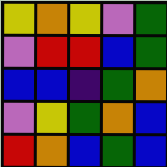[["yellow", "orange", "yellow", "violet", "green"], ["violet", "red", "red", "blue", "green"], ["blue", "blue", "indigo", "green", "orange"], ["violet", "yellow", "green", "orange", "blue"], ["red", "orange", "blue", "green", "blue"]]